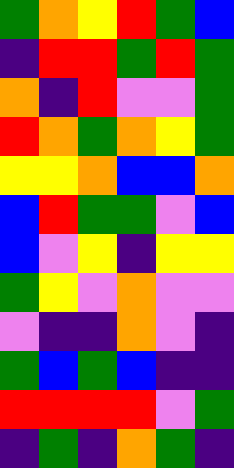[["green", "orange", "yellow", "red", "green", "blue"], ["indigo", "red", "red", "green", "red", "green"], ["orange", "indigo", "red", "violet", "violet", "green"], ["red", "orange", "green", "orange", "yellow", "green"], ["yellow", "yellow", "orange", "blue", "blue", "orange"], ["blue", "red", "green", "green", "violet", "blue"], ["blue", "violet", "yellow", "indigo", "yellow", "yellow"], ["green", "yellow", "violet", "orange", "violet", "violet"], ["violet", "indigo", "indigo", "orange", "violet", "indigo"], ["green", "blue", "green", "blue", "indigo", "indigo"], ["red", "red", "red", "red", "violet", "green"], ["indigo", "green", "indigo", "orange", "green", "indigo"]]